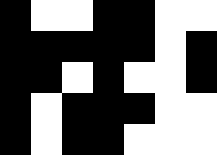[["black", "white", "white", "black", "black", "white", "white"], ["black", "black", "black", "black", "black", "white", "black"], ["black", "black", "white", "black", "white", "white", "black"], ["black", "white", "black", "black", "black", "white", "white"], ["black", "white", "black", "black", "white", "white", "white"]]